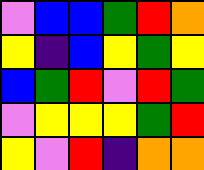[["violet", "blue", "blue", "green", "red", "orange"], ["yellow", "indigo", "blue", "yellow", "green", "yellow"], ["blue", "green", "red", "violet", "red", "green"], ["violet", "yellow", "yellow", "yellow", "green", "red"], ["yellow", "violet", "red", "indigo", "orange", "orange"]]